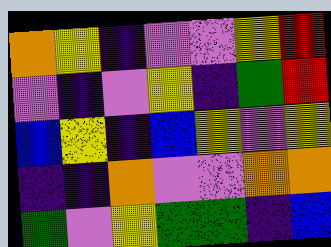[["orange", "yellow", "indigo", "violet", "violet", "yellow", "red"], ["violet", "indigo", "violet", "yellow", "indigo", "green", "red"], ["blue", "yellow", "indigo", "blue", "yellow", "violet", "yellow"], ["indigo", "indigo", "orange", "violet", "violet", "orange", "orange"], ["green", "violet", "yellow", "green", "green", "indigo", "blue"]]